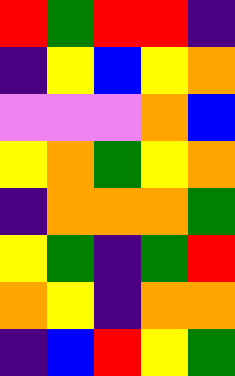[["red", "green", "red", "red", "indigo"], ["indigo", "yellow", "blue", "yellow", "orange"], ["violet", "violet", "violet", "orange", "blue"], ["yellow", "orange", "green", "yellow", "orange"], ["indigo", "orange", "orange", "orange", "green"], ["yellow", "green", "indigo", "green", "red"], ["orange", "yellow", "indigo", "orange", "orange"], ["indigo", "blue", "red", "yellow", "green"]]